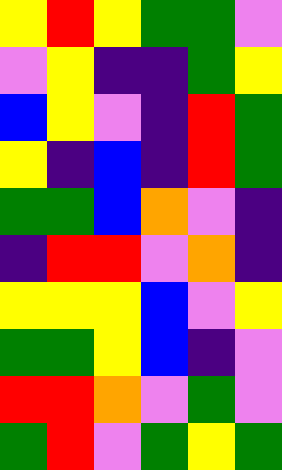[["yellow", "red", "yellow", "green", "green", "violet"], ["violet", "yellow", "indigo", "indigo", "green", "yellow"], ["blue", "yellow", "violet", "indigo", "red", "green"], ["yellow", "indigo", "blue", "indigo", "red", "green"], ["green", "green", "blue", "orange", "violet", "indigo"], ["indigo", "red", "red", "violet", "orange", "indigo"], ["yellow", "yellow", "yellow", "blue", "violet", "yellow"], ["green", "green", "yellow", "blue", "indigo", "violet"], ["red", "red", "orange", "violet", "green", "violet"], ["green", "red", "violet", "green", "yellow", "green"]]